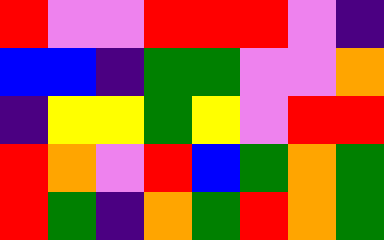[["red", "violet", "violet", "red", "red", "red", "violet", "indigo"], ["blue", "blue", "indigo", "green", "green", "violet", "violet", "orange"], ["indigo", "yellow", "yellow", "green", "yellow", "violet", "red", "red"], ["red", "orange", "violet", "red", "blue", "green", "orange", "green"], ["red", "green", "indigo", "orange", "green", "red", "orange", "green"]]